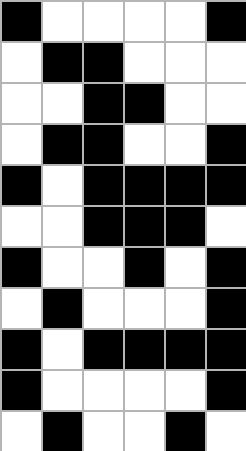[["black", "white", "white", "white", "white", "black"], ["white", "black", "black", "white", "white", "white"], ["white", "white", "black", "black", "white", "white"], ["white", "black", "black", "white", "white", "black"], ["black", "white", "black", "black", "black", "black"], ["white", "white", "black", "black", "black", "white"], ["black", "white", "white", "black", "white", "black"], ["white", "black", "white", "white", "white", "black"], ["black", "white", "black", "black", "black", "black"], ["black", "white", "white", "white", "white", "black"], ["white", "black", "white", "white", "black", "white"]]